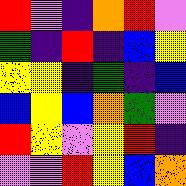[["red", "violet", "indigo", "orange", "red", "violet"], ["green", "indigo", "red", "indigo", "blue", "yellow"], ["yellow", "yellow", "indigo", "green", "indigo", "blue"], ["blue", "yellow", "blue", "orange", "green", "violet"], ["red", "yellow", "violet", "yellow", "red", "indigo"], ["violet", "violet", "red", "yellow", "blue", "orange"]]